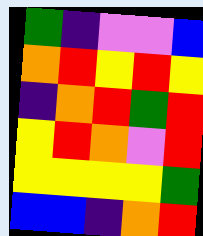[["green", "indigo", "violet", "violet", "blue"], ["orange", "red", "yellow", "red", "yellow"], ["indigo", "orange", "red", "green", "red"], ["yellow", "red", "orange", "violet", "red"], ["yellow", "yellow", "yellow", "yellow", "green"], ["blue", "blue", "indigo", "orange", "red"]]